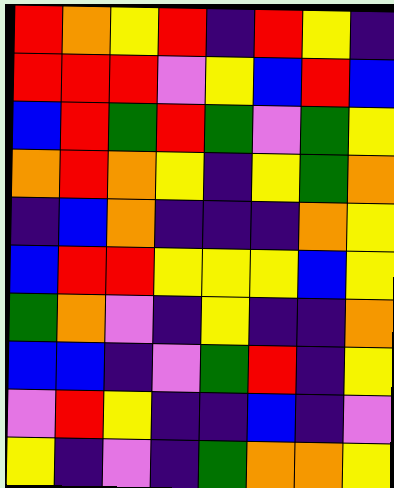[["red", "orange", "yellow", "red", "indigo", "red", "yellow", "indigo"], ["red", "red", "red", "violet", "yellow", "blue", "red", "blue"], ["blue", "red", "green", "red", "green", "violet", "green", "yellow"], ["orange", "red", "orange", "yellow", "indigo", "yellow", "green", "orange"], ["indigo", "blue", "orange", "indigo", "indigo", "indigo", "orange", "yellow"], ["blue", "red", "red", "yellow", "yellow", "yellow", "blue", "yellow"], ["green", "orange", "violet", "indigo", "yellow", "indigo", "indigo", "orange"], ["blue", "blue", "indigo", "violet", "green", "red", "indigo", "yellow"], ["violet", "red", "yellow", "indigo", "indigo", "blue", "indigo", "violet"], ["yellow", "indigo", "violet", "indigo", "green", "orange", "orange", "yellow"]]